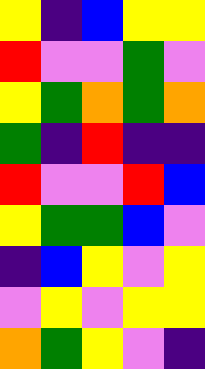[["yellow", "indigo", "blue", "yellow", "yellow"], ["red", "violet", "violet", "green", "violet"], ["yellow", "green", "orange", "green", "orange"], ["green", "indigo", "red", "indigo", "indigo"], ["red", "violet", "violet", "red", "blue"], ["yellow", "green", "green", "blue", "violet"], ["indigo", "blue", "yellow", "violet", "yellow"], ["violet", "yellow", "violet", "yellow", "yellow"], ["orange", "green", "yellow", "violet", "indigo"]]